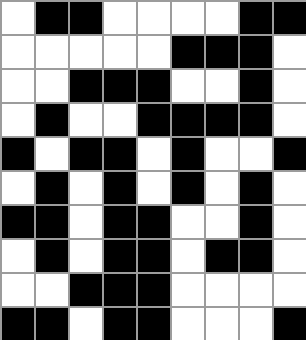[["white", "black", "black", "white", "white", "white", "white", "black", "black"], ["white", "white", "white", "white", "white", "black", "black", "black", "white"], ["white", "white", "black", "black", "black", "white", "white", "black", "white"], ["white", "black", "white", "white", "black", "black", "black", "black", "white"], ["black", "white", "black", "black", "white", "black", "white", "white", "black"], ["white", "black", "white", "black", "white", "black", "white", "black", "white"], ["black", "black", "white", "black", "black", "white", "white", "black", "white"], ["white", "black", "white", "black", "black", "white", "black", "black", "white"], ["white", "white", "black", "black", "black", "white", "white", "white", "white"], ["black", "black", "white", "black", "black", "white", "white", "white", "black"]]